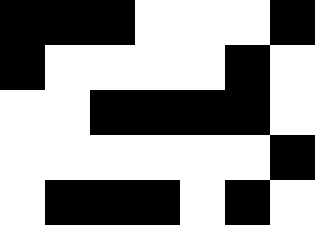[["black", "black", "black", "white", "white", "white", "black"], ["black", "white", "white", "white", "white", "black", "white"], ["white", "white", "black", "black", "black", "black", "white"], ["white", "white", "white", "white", "white", "white", "black"], ["white", "black", "black", "black", "white", "black", "white"]]